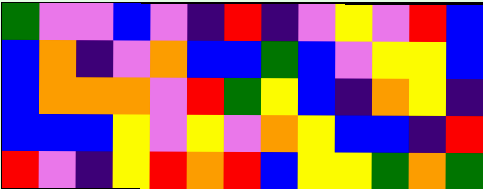[["green", "violet", "violet", "blue", "violet", "indigo", "red", "indigo", "violet", "yellow", "violet", "red", "blue"], ["blue", "orange", "indigo", "violet", "orange", "blue", "blue", "green", "blue", "violet", "yellow", "yellow", "blue"], ["blue", "orange", "orange", "orange", "violet", "red", "green", "yellow", "blue", "indigo", "orange", "yellow", "indigo"], ["blue", "blue", "blue", "yellow", "violet", "yellow", "violet", "orange", "yellow", "blue", "blue", "indigo", "red"], ["red", "violet", "indigo", "yellow", "red", "orange", "red", "blue", "yellow", "yellow", "green", "orange", "green"]]